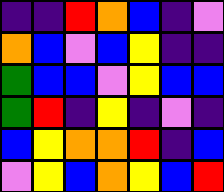[["indigo", "indigo", "red", "orange", "blue", "indigo", "violet"], ["orange", "blue", "violet", "blue", "yellow", "indigo", "indigo"], ["green", "blue", "blue", "violet", "yellow", "blue", "blue"], ["green", "red", "indigo", "yellow", "indigo", "violet", "indigo"], ["blue", "yellow", "orange", "orange", "red", "indigo", "blue"], ["violet", "yellow", "blue", "orange", "yellow", "blue", "red"]]